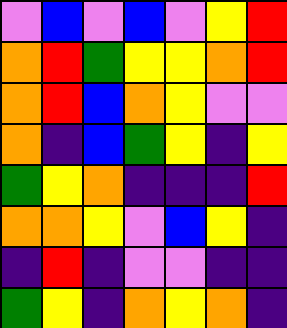[["violet", "blue", "violet", "blue", "violet", "yellow", "red"], ["orange", "red", "green", "yellow", "yellow", "orange", "red"], ["orange", "red", "blue", "orange", "yellow", "violet", "violet"], ["orange", "indigo", "blue", "green", "yellow", "indigo", "yellow"], ["green", "yellow", "orange", "indigo", "indigo", "indigo", "red"], ["orange", "orange", "yellow", "violet", "blue", "yellow", "indigo"], ["indigo", "red", "indigo", "violet", "violet", "indigo", "indigo"], ["green", "yellow", "indigo", "orange", "yellow", "orange", "indigo"]]